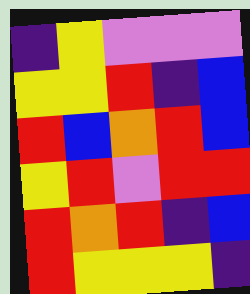[["indigo", "yellow", "violet", "violet", "violet"], ["yellow", "yellow", "red", "indigo", "blue"], ["red", "blue", "orange", "red", "blue"], ["yellow", "red", "violet", "red", "red"], ["red", "orange", "red", "indigo", "blue"], ["red", "yellow", "yellow", "yellow", "indigo"]]